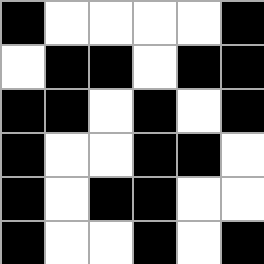[["black", "white", "white", "white", "white", "black"], ["white", "black", "black", "white", "black", "black"], ["black", "black", "white", "black", "white", "black"], ["black", "white", "white", "black", "black", "white"], ["black", "white", "black", "black", "white", "white"], ["black", "white", "white", "black", "white", "black"]]